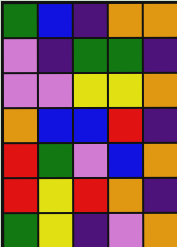[["green", "blue", "indigo", "orange", "orange"], ["violet", "indigo", "green", "green", "indigo"], ["violet", "violet", "yellow", "yellow", "orange"], ["orange", "blue", "blue", "red", "indigo"], ["red", "green", "violet", "blue", "orange"], ["red", "yellow", "red", "orange", "indigo"], ["green", "yellow", "indigo", "violet", "orange"]]